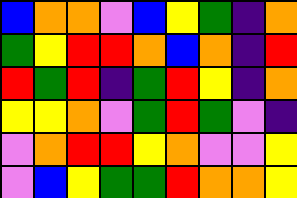[["blue", "orange", "orange", "violet", "blue", "yellow", "green", "indigo", "orange"], ["green", "yellow", "red", "red", "orange", "blue", "orange", "indigo", "red"], ["red", "green", "red", "indigo", "green", "red", "yellow", "indigo", "orange"], ["yellow", "yellow", "orange", "violet", "green", "red", "green", "violet", "indigo"], ["violet", "orange", "red", "red", "yellow", "orange", "violet", "violet", "yellow"], ["violet", "blue", "yellow", "green", "green", "red", "orange", "orange", "yellow"]]